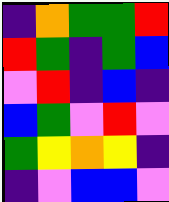[["indigo", "orange", "green", "green", "red"], ["red", "green", "indigo", "green", "blue"], ["violet", "red", "indigo", "blue", "indigo"], ["blue", "green", "violet", "red", "violet"], ["green", "yellow", "orange", "yellow", "indigo"], ["indigo", "violet", "blue", "blue", "violet"]]